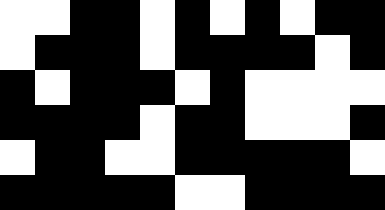[["white", "white", "black", "black", "white", "black", "white", "black", "white", "black", "black"], ["white", "black", "black", "black", "white", "black", "black", "black", "black", "white", "black"], ["black", "white", "black", "black", "black", "white", "black", "white", "white", "white", "white"], ["black", "black", "black", "black", "white", "black", "black", "white", "white", "white", "black"], ["white", "black", "black", "white", "white", "black", "black", "black", "black", "black", "white"], ["black", "black", "black", "black", "black", "white", "white", "black", "black", "black", "black"]]